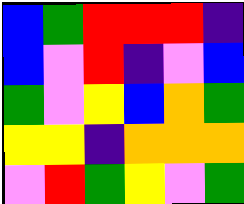[["blue", "green", "red", "red", "red", "indigo"], ["blue", "violet", "red", "indigo", "violet", "blue"], ["green", "violet", "yellow", "blue", "orange", "green"], ["yellow", "yellow", "indigo", "orange", "orange", "orange"], ["violet", "red", "green", "yellow", "violet", "green"]]